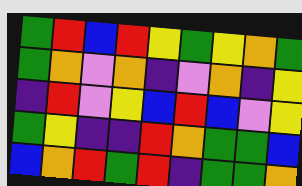[["green", "red", "blue", "red", "yellow", "green", "yellow", "orange", "green"], ["green", "orange", "violet", "orange", "indigo", "violet", "orange", "indigo", "yellow"], ["indigo", "red", "violet", "yellow", "blue", "red", "blue", "violet", "yellow"], ["green", "yellow", "indigo", "indigo", "red", "orange", "green", "green", "blue"], ["blue", "orange", "red", "green", "red", "indigo", "green", "green", "orange"]]